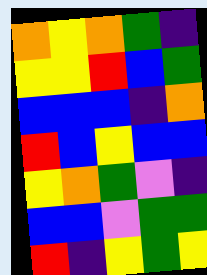[["orange", "yellow", "orange", "green", "indigo"], ["yellow", "yellow", "red", "blue", "green"], ["blue", "blue", "blue", "indigo", "orange"], ["red", "blue", "yellow", "blue", "blue"], ["yellow", "orange", "green", "violet", "indigo"], ["blue", "blue", "violet", "green", "green"], ["red", "indigo", "yellow", "green", "yellow"]]